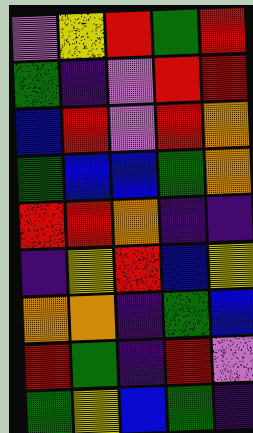[["violet", "yellow", "red", "green", "red"], ["green", "indigo", "violet", "red", "red"], ["blue", "red", "violet", "red", "orange"], ["green", "blue", "blue", "green", "orange"], ["red", "red", "orange", "indigo", "indigo"], ["indigo", "yellow", "red", "blue", "yellow"], ["orange", "orange", "indigo", "green", "blue"], ["red", "green", "indigo", "red", "violet"], ["green", "yellow", "blue", "green", "indigo"]]